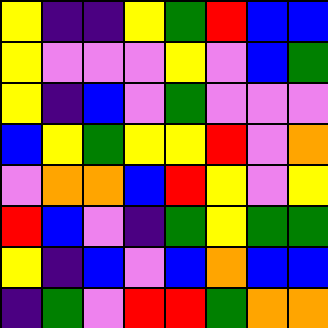[["yellow", "indigo", "indigo", "yellow", "green", "red", "blue", "blue"], ["yellow", "violet", "violet", "violet", "yellow", "violet", "blue", "green"], ["yellow", "indigo", "blue", "violet", "green", "violet", "violet", "violet"], ["blue", "yellow", "green", "yellow", "yellow", "red", "violet", "orange"], ["violet", "orange", "orange", "blue", "red", "yellow", "violet", "yellow"], ["red", "blue", "violet", "indigo", "green", "yellow", "green", "green"], ["yellow", "indigo", "blue", "violet", "blue", "orange", "blue", "blue"], ["indigo", "green", "violet", "red", "red", "green", "orange", "orange"]]